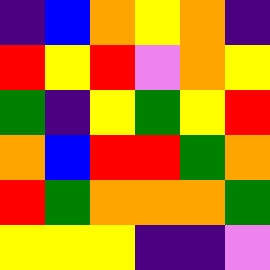[["indigo", "blue", "orange", "yellow", "orange", "indigo"], ["red", "yellow", "red", "violet", "orange", "yellow"], ["green", "indigo", "yellow", "green", "yellow", "red"], ["orange", "blue", "red", "red", "green", "orange"], ["red", "green", "orange", "orange", "orange", "green"], ["yellow", "yellow", "yellow", "indigo", "indigo", "violet"]]